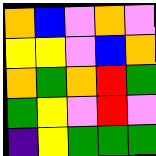[["orange", "blue", "violet", "orange", "violet"], ["yellow", "yellow", "violet", "blue", "orange"], ["orange", "green", "orange", "red", "green"], ["green", "yellow", "violet", "red", "violet"], ["indigo", "yellow", "green", "green", "green"]]